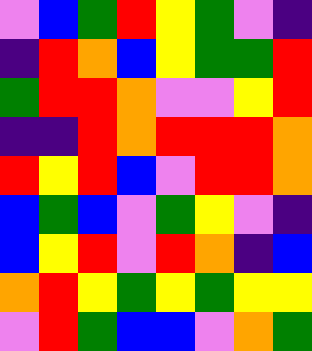[["violet", "blue", "green", "red", "yellow", "green", "violet", "indigo"], ["indigo", "red", "orange", "blue", "yellow", "green", "green", "red"], ["green", "red", "red", "orange", "violet", "violet", "yellow", "red"], ["indigo", "indigo", "red", "orange", "red", "red", "red", "orange"], ["red", "yellow", "red", "blue", "violet", "red", "red", "orange"], ["blue", "green", "blue", "violet", "green", "yellow", "violet", "indigo"], ["blue", "yellow", "red", "violet", "red", "orange", "indigo", "blue"], ["orange", "red", "yellow", "green", "yellow", "green", "yellow", "yellow"], ["violet", "red", "green", "blue", "blue", "violet", "orange", "green"]]